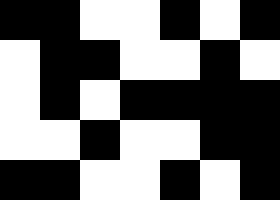[["black", "black", "white", "white", "black", "white", "black"], ["white", "black", "black", "white", "white", "black", "white"], ["white", "black", "white", "black", "black", "black", "black"], ["white", "white", "black", "white", "white", "black", "black"], ["black", "black", "white", "white", "black", "white", "black"]]